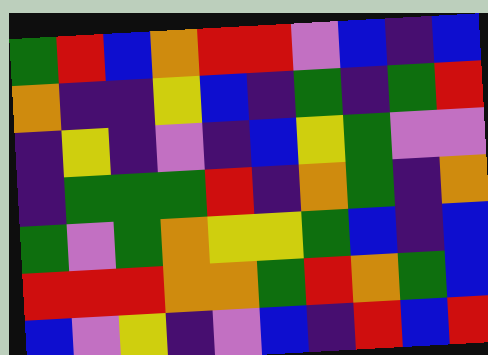[["green", "red", "blue", "orange", "red", "red", "violet", "blue", "indigo", "blue"], ["orange", "indigo", "indigo", "yellow", "blue", "indigo", "green", "indigo", "green", "red"], ["indigo", "yellow", "indigo", "violet", "indigo", "blue", "yellow", "green", "violet", "violet"], ["indigo", "green", "green", "green", "red", "indigo", "orange", "green", "indigo", "orange"], ["green", "violet", "green", "orange", "yellow", "yellow", "green", "blue", "indigo", "blue"], ["red", "red", "red", "orange", "orange", "green", "red", "orange", "green", "blue"], ["blue", "violet", "yellow", "indigo", "violet", "blue", "indigo", "red", "blue", "red"]]